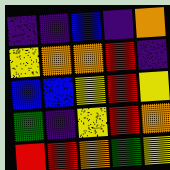[["indigo", "indigo", "blue", "indigo", "orange"], ["yellow", "orange", "orange", "red", "indigo"], ["blue", "blue", "yellow", "red", "yellow"], ["green", "indigo", "yellow", "red", "orange"], ["red", "red", "orange", "green", "yellow"]]